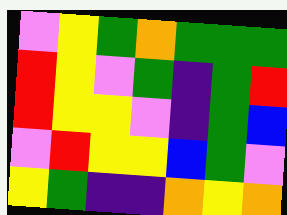[["violet", "yellow", "green", "orange", "green", "green", "green"], ["red", "yellow", "violet", "green", "indigo", "green", "red"], ["red", "yellow", "yellow", "violet", "indigo", "green", "blue"], ["violet", "red", "yellow", "yellow", "blue", "green", "violet"], ["yellow", "green", "indigo", "indigo", "orange", "yellow", "orange"]]